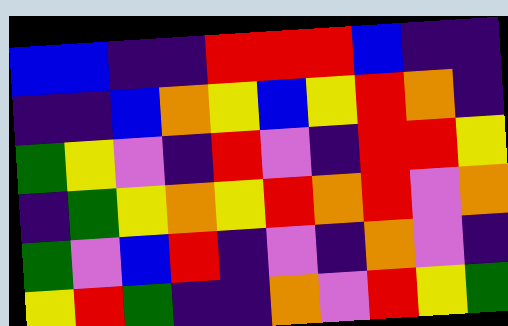[["blue", "blue", "indigo", "indigo", "red", "red", "red", "blue", "indigo", "indigo"], ["indigo", "indigo", "blue", "orange", "yellow", "blue", "yellow", "red", "orange", "indigo"], ["green", "yellow", "violet", "indigo", "red", "violet", "indigo", "red", "red", "yellow"], ["indigo", "green", "yellow", "orange", "yellow", "red", "orange", "red", "violet", "orange"], ["green", "violet", "blue", "red", "indigo", "violet", "indigo", "orange", "violet", "indigo"], ["yellow", "red", "green", "indigo", "indigo", "orange", "violet", "red", "yellow", "green"]]